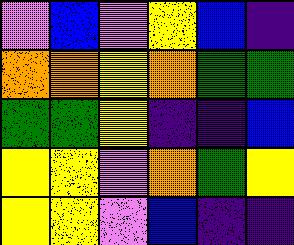[["violet", "blue", "violet", "yellow", "blue", "indigo"], ["orange", "orange", "yellow", "orange", "green", "green"], ["green", "green", "yellow", "indigo", "indigo", "blue"], ["yellow", "yellow", "violet", "orange", "green", "yellow"], ["yellow", "yellow", "violet", "blue", "indigo", "indigo"]]